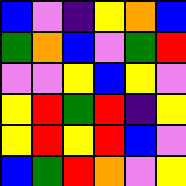[["blue", "violet", "indigo", "yellow", "orange", "blue"], ["green", "orange", "blue", "violet", "green", "red"], ["violet", "violet", "yellow", "blue", "yellow", "violet"], ["yellow", "red", "green", "red", "indigo", "yellow"], ["yellow", "red", "yellow", "red", "blue", "violet"], ["blue", "green", "red", "orange", "violet", "yellow"]]